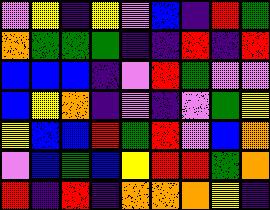[["violet", "yellow", "indigo", "yellow", "violet", "blue", "indigo", "red", "green"], ["orange", "green", "green", "green", "indigo", "indigo", "red", "indigo", "red"], ["blue", "blue", "blue", "indigo", "violet", "red", "green", "violet", "violet"], ["blue", "yellow", "orange", "indigo", "violet", "indigo", "violet", "green", "yellow"], ["yellow", "blue", "blue", "red", "green", "red", "violet", "blue", "orange"], ["violet", "blue", "green", "blue", "yellow", "red", "red", "green", "orange"], ["red", "indigo", "red", "indigo", "orange", "orange", "orange", "yellow", "indigo"]]